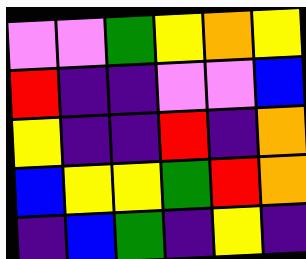[["violet", "violet", "green", "yellow", "orange", "yellow"], ["red", "indigo", "indigo", "violet", "violet", "blue"], ["yellow", "indigo", "indigo", "red", "indigo", "orange"], ["blue", "yellow", "yellow", "green", "red", "orange"], ["indigo", "blue", "green", "indigo", "yellow", "indigo"]]